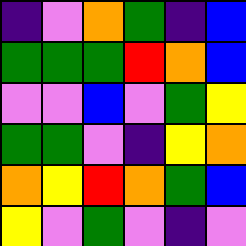[["indigo", "violet", "orange", "green", "indigo", "blue"], ["green", "green", "green", "red", "orange", "blue"], ["violet", "violet", "blue", "violet", "green", "yellow"], ["green", "green", "violet", "indigo", "yellow", "orange"], ["orange", "yellow", "red", "orange", "green", "blue"], ["yellow", "violet", "green", "violet", "indigo", "violet"]]